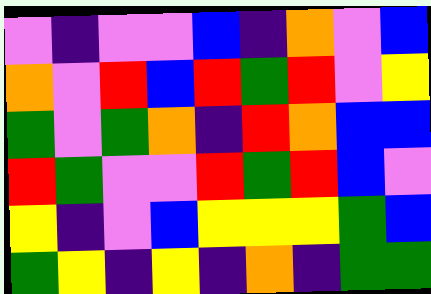[["violet", "indigo", "violet", "violet", "blue", "indigo", "orange", "violet", "blue"], ["orange", "violet", "red", "blue", "red", "green", "red", "violet", "yellow"], ["green", "violet", "green", "orange", "indigo", "red", "orange", "blue", "blue"], ["red", "green", "violet", "violet", "red", "green", "red", "blue", "violet"], ["yellow", "indigo", "violet", "blue", "yellow", "yellow", "yellow", "green", "blue"], ["green", "yellow", "indigo", "yellow", "indigo", "orange", "indigo", "green", "green"]]